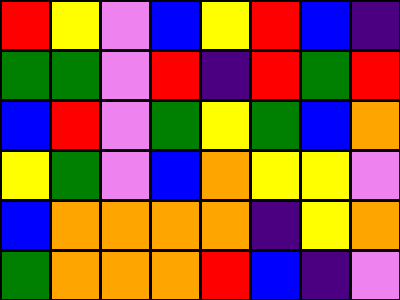[["red", "yellow", "violet", "blue", "yellow", "red", "blue", "indigo"], ["green", "green", "violet", "red", "indigo", "red", "green", "red"], ["blue", "red", "violet", "green", "yellow", "green", "blue", "orange"], ["yellow", "green", "violet", "blue", "orange", "yellow", "yellow", "violet"], ["blue", "orange", "orange", "orange", "orange", "indigo", "yellow", "orange"], ["green", "orange", "orange", "orange", "red", "blue", "indigo", "violet"]]